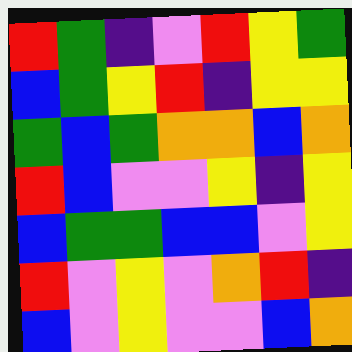[["red", "green", "indigo", "violet", "red", "yellow", "green"], ["blue", "green", "yellow", "red", "indigo", "yellow", "yellow"], ["green", "blue", "green", "orange", "orange", "blue", "orange"], ["red", "blue", "violet", "violet", "yellow", "indigo", "yellow"], ["blue", "green", "green", "blue", "blue", "violet", "yellow"], ["red", "violet", "yellow", "violet", "orange", "red", "indigo"], ["blue", "violet", "yellow", "violet", "violet", "blue", "orange"]]